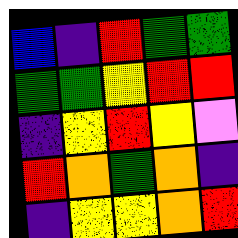[["blue", "indigo", "red", "green", "green"], ["green", "green", "yellow", "red", "red"], ["indigo", "yellow", "red", "yellow", "violet"], ["red", "orange", "green", "orange", "indigo"], ["indigo", "yellow", "yellow", "orange", "red"]]